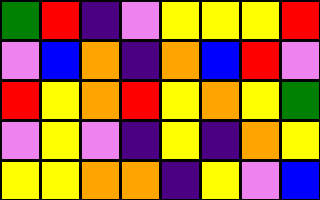[["green", "red", "indigo", "violet", "yellow", "yellow", "yellow", "red"], ["violet", "blue", "orange", "indigo", "orange", "blue", "red", "violet"], ["red", "yellow", "orange", "red", "yellow", "orange", "yellow", "green"], ["violet", "yellow", "violet", "indigo", "yellow", "indigo", "orange", "yellow"], ["yellow", "yellow", "orange", "orange", "indigo", "yellow", "violet", "blue"]]